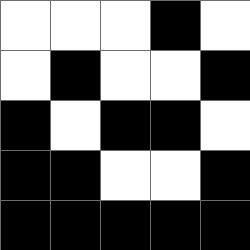[["white", "white", "white", "black", "white"], ["white", "black", "white", "white", "black"], ["black", "white", "black", "black", "white"], ["black", "black", "white", "white", "black"], ["black", "black", "black", "black", "black"]]